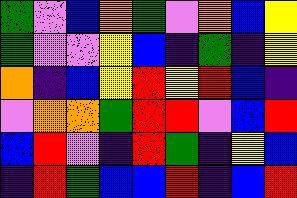[["green", "violet", "blue", "orange", "green", "violet", "orange", "blue", "yellow"], ["green", "violet", "violet", "yellow", "blue", "indigo", "green", "indigo", "yellow"], ["orange", "indigo", "blue", "yellow", "red", "yellow", "red", "blue", "indigo"], ["violet", "orange", "orange", "green", "red", "red", "violet", "blue", "red"], ["blue", "red", "violet", "indigo", "red", "green", "indigo", "yellow", "blue"], ["indigo", "red", "green", "blue", "blue", "red", "indigo", "blue", "red"]]